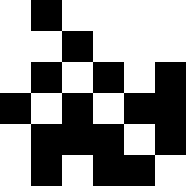[["white", "black", "white", "white", "white", "white"], ["white", "white", "black", "white", "white", "white"], ["white", "black", "white", "black", "white", "black"], ["black", "white", "black", "white", "black", "black"], ["white", "black", "black", "black", "white", "black"], ["white", "black", "white", "black", "black", "white"]]